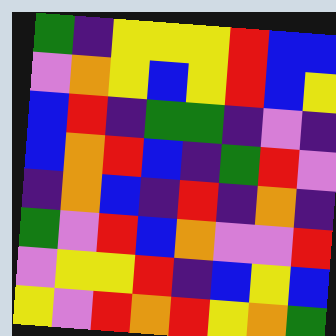[["green", "indigo", "yellow", "yellow", "yellow", "red", "blue", "blue"], ["violet", "orange", "yellow", "blue", "yellow", "red", "blue", "yellow"], ["blue", "red", "indigo", "green", "green", "indigo", "violet", "indigo"], ["blue", "orange", "red", "blue", "indigo", "green", "red", "violet"], ["indigo", "orange", "blue", "indigo", "red", "indigo", "orange", "indigo"], ["green", "violet", "red", "blue", "orange", "violet", "violet", "red"], ["violet", "yellow", "yellow", "red", "indigo", "blue", "yellow", "blue"], ["yellow", "violet", "red", "orange", "red", "yellow", "orange", "green"]]